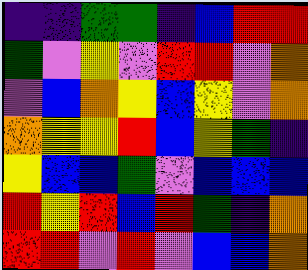[["indigo", "indigo", "green", "green", "indigo", "blue", "red", "red"], ["green", "violet", "yellow", "violet", "red", "red", "violet", "orange"], ["violet", "blue", "orange", "yellow", "blue", "yellow", "violet", "orange"], ["orange", "yellow", "yellow", "red", "blue", "yellow", "green", "indigo"], ["yellow", "blue", "blue", "green", "violet", "blue", "blue", "blue"], ["red", "yellow", "red", "blue", "red", "green", "indigo", "orange"], ["red", "red", "violet", "red", "violet", "blue", "blue", "orange"]]